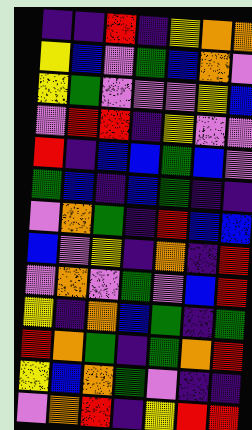[["indigo", "indigo", "red", "indigo", "yellow", "orange", "orange"], ["yellow", "blue", "violet", "green", "blue", "orange", "violet"], ["yellow", "green", "violet", "violet", "violet", "yellow", "blue"], ["violet", "red", "red", "indigo", "yellow", "violet", "violet"], ["red", "indigo", "blue", "blue", "green", "blue", "violet"], ["green", "blue", "indigo", "blue", "green", "indigo", "indigo"], ["violet", "orange", "green", "indigo", "red", "blue", "blue"], ["blue", "violet", "yellow", "indigo", "orange", "indigo", "red"], ["violet", "orange", "violet", "green", "violet", "blue", "red"], ["yellow", "indigo", "orange", "blue", "green", "indigo", "green"], ["red", "orange", "green", "indigo", "green", "orange", "red"], ["yellow", "blue", "orange", "green", "violet", "indigo", "indigo"], ["violet", "orange", "red", "indigo", "yellow", "red", "red"]]